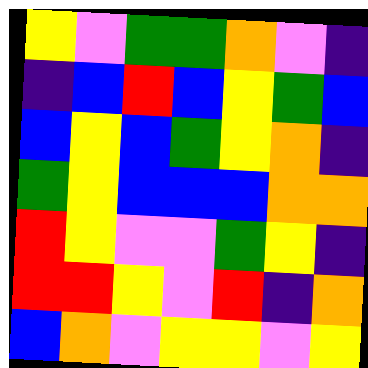[["yellow", "violet", "green", "green", "orange", "violet", "indigo"], ["indigo", "blue", "red", "blue", "yellow", "green", "blue"], ["blue", "yellow", "blue", "green", "yellow", "orange", "indigo"], ["green", "yellow", "blue", "blue", "blue", "orange", "orange"], ["red", "yellow", "violet", "violet", "green", "yellow", "indigo"], ["red", "red", "yellow", "violet", "red", "indigo", "orange"], ["blue", "orange", "violet", "yellow", "yellow", "violet", "yellow"]]